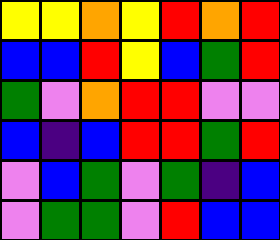[["yellow", "yellow", "orange", "yellow", "red", "orange", "red"], ["blue", "blue", "red", "yellow", "blue", "green", "red"], ["green", "violet", "orange", "red", "red", "violet", "violet"], ["blue", "indigo", "blue", "red", "red", "green", "red"], ["violet", "blue", "green", "violet", "green", "indigo", "blue"], ["violet", "green", "green", "violet", "red", "blue", "blue"]]